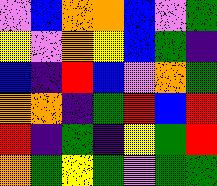[["violet", "blue", "orange", "orange", "blue", "violet", "green"], ["yellow", "violet", "orange", "yellow", "blue", "green", "indigo"], ["blue", "indigo", "red", "blue", "violet", "orange", "green"], ["orange", "orange", "indigo", "green", "red", "blue", "red"], ["red", "indigo", "green", "indigo", "yellow", "green", "red"], ["orange", "green", "yellow", "green", "violet", "green", "green"]]